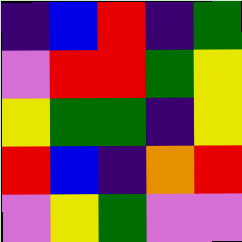[["indigo", "blue", "red", "indigo", "green"], ["violet", "red", "red", "green", "yellow"], ["yellow", "green", "green", "indigo", "yellow"], ["red", "blue", "indigo", "orange", "red"], ["violet", "yellow", "green", "violet", "violet"]]